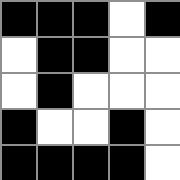[["black", "black", "black", "white", "black"], ["white", "black", "black", "white", "white"], ["white", "black", "white", "white", "white"], ["black", "white", "white", "black", "white"], ["black", "black", "black", "black", "white"]]